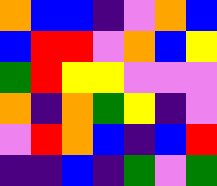[["orange", "blue", "blue", "indigo", "violet", "orange", "blue"], ["blue", "red", "red", "violet", "orange", "blue", "yellow"], ["green", "red", "yellow", "yellow", "violet", "violet", "violet"], ["orange", "indigo", "orange", "green", "yellow", "indigo", "violet"], ["violet", "red", "orange", "blue", "indigo", "blue", "red"], ["indigo", "indigo", "blue", "indigo", "green", "violet", "green"]]